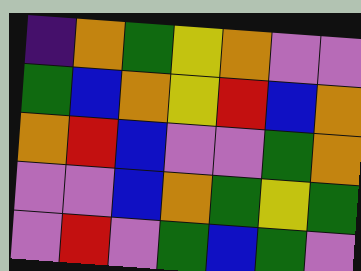[["indigo", "orange", "green", "yellow", "orange", "violet", "violet"], ["green", "blue", "orange", "yellow", "red", "blue", "orange"], ["orange", "red", "blue", "violet", "violet", "green", "orange"], ["violet", "violet", "blue", "orange", "green", "yellow", "green"], ["violet", "red", "violet", "green", "blue", "green", "violet"]]